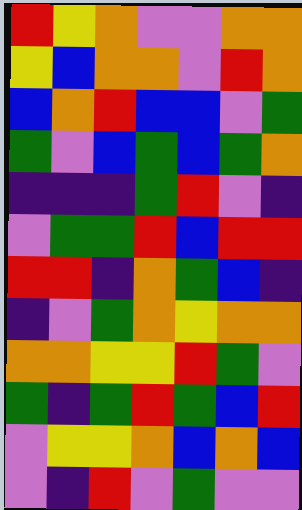[["red", "yellow", "orange", "violet", "violet", "orange", "orange"], ["yellow", "blue", "orange", "orange", "violet", "red", "orange"], ["blue", "orange", "red", "blue", "blue", "violet", "green"], ["green", "violet", "blue", "green", "blue", "green", "orange"], ["indigo", "indigo", "indigo", "green", "red", "violet", "indigo"], ["violet", "green", "green", "red", "blue", "red", "red"], ["red", "red", "indigo", "orange", "green", "blue", "indigo"], ["indigo", "violet", "green", "orange", "yellow", "orange", "orange"], ["orange", "orange", "yellow", "yellow", "red", "green", "violet"], ["green", "indigo", "green", "red", "green", "blue", "red"], ["violet", "yellow", "yellow", "orange", "blue", "orange", "blue"], ["violet", "indigo", "red", "violet", "green", "violet", "violet"]]